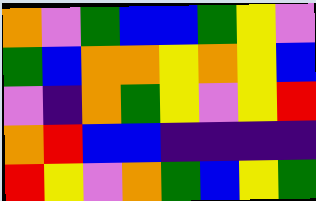[["orange", "violet", "green", "blue", "blue", "green", "yellow", "violet"], ["green", "blue", "orange", "orange", "yellow", "orange", "yellow", "blue"], ["violet", "indigo", "orange", "green", "yellow", "violet", "yellow", "red"], ["orange", "red", "blue", "blue", "indigo", "indigo", "indigo", "indigo"], ["red", "yellow", "violet", "orange", "green", "blue", "yellow", "green"]]